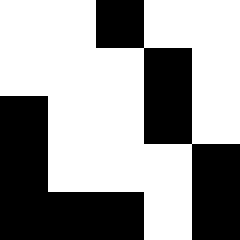[["white", "white", "black", "white", "white"], ["white", "white", "white", "black", "white"], ["black", "white", "white", "black", "white"], ["black", "white", "white", "white", "black"], ["black", "black", "black", "white", "black"]]